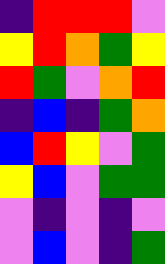[["indigo", "red", "red", "red", "violet"], ["yellow", "red", "orange", "green", "yellow"], ["red", "green", "violet", "orange", "red"], ["indigo", "blue", "indigo", "green", "orange"], ["blue", "red", "yellow", "violet", "green"], ["yellow", "blue", "violet", "green", "green"], ["violet", "indigo", "violet", "indigo", "violet"], ["violet", "blue", "violet", "indigo", "green"]]